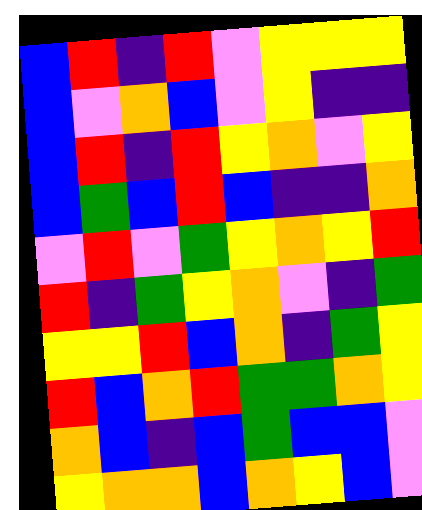[["blue", "red", "indigo", "red", "violet", "yellow", "yellow", "yellow"], ["blue", "violet", "orange", "blue", "violet", "yellow", "indigo", "indigo"], ["blue", "red", "indigo", "red", "yellow", "orange", "violet", "yellow"], ["blue", "green", "blue", "red", "blue", "indigo", "indigo", "orange"], ["violet", "red", "violet", "green", "yellow", "orange", "yellow", "red"], ["red", "indigo", "green", "yellow", "orange", "violet", "indigo", "green"], ["yellow", "yellow", "red", "blue", "orange", "indigo", "green", "yellow"], ["red", "blue", "orange", "red", "green", "green", "orange", "yellow"], ["orange", "blue", "indigo", "blue", "green", "blue", "blue", "violet"], ["yellow", "orange", "orange", "blue", "orange", "yellow", "blue", "violet"]]